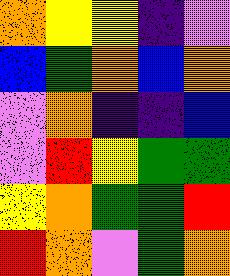[["orange", "yellow", "yellow", "indigo", "violet"], ["blue", "green", "orange", "blue", "orange"], ["violet", "orange", "indigo", "indigo", "blue"], ["violet", "red", "yellow", "green", "green"], ["yellow", "orange", "green", "green", "red"], ["red", "orange", "violet", "green", "orange"]]